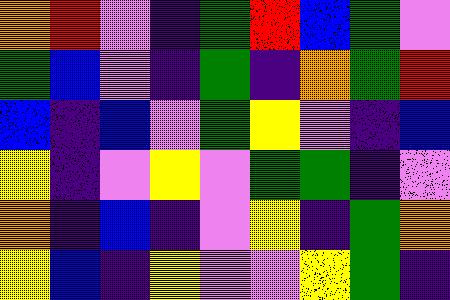[["orange", "red", "violet", "indigo", "green", "red", "blue", "green", "violet"], ["green", "blue", "violet", "indigo", "green", "indigo", "orange", "green", "red"], ["blue", "indigo", "blue", "violet", "green", "yellow", "violet", "indigo", "blue"], ["yellow", "indigo", "violet", "yellow", "violet", "green", "green", "indigo", "violet"], ["orange", "indigo", "blue", "indigo", "violet", "yellow", "indigo", "green", "orange"], ["yellow", "blue", "indigo", "yellow", "violet", "violet", "yellow", "green", "indigo"]]